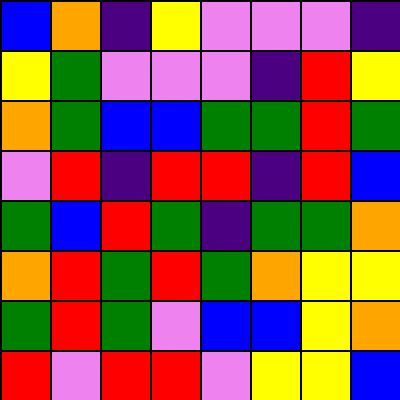[["blue", "orange", "indigo", "yellow", "violet", "violet", "violet", "indigo"], ["yellow", "green", "violet", "violet", "violet", "indigo", "red", "yellow"], ["orange", "green", "blue", "blue", "green", "green", "red", "green"], ["violet", "red", "indigo", "red", "red", "indigo", "red", "blue"], ["green", "blue", "red", "green", "indigo", "green", "green", "orange"], ["orange", "red", "green", "red", "green", "orange", "yellow", "yellow"], ["green", "red", "green", "violet", "blue", "blue", "yellow", "orange"], ["red", "violet", "red", "red", "violet", "yellow", "yellow", "blue"]]